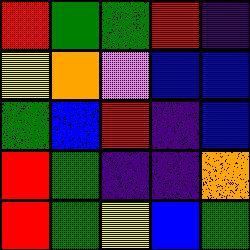[["red", "green", "green", "red", "indigo"], ["yellow", "orange", "violet", "blue", "blue"], ["green", "blue", "red", "indigo", "blue"], ["red", "green", "indigo", "indigo", "orange"], ["red", "green", "yellow", "blue", "green"]]